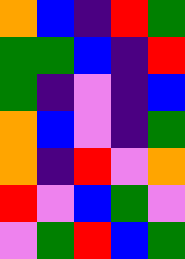[["orange", "blue", "indigo", "red", "green"], ["green", "green", "blue", "indigo", "red"], ["green", "indigo", "violet", "indigo", "blue"], ["orange", "blue", "violet", "indigo", "green"], ["orange", "indigo", "red", "violet", "orange"], ["red", "violet", "blue", "green", "violet"], ["violet", "green", "red", "blue", "green"]]